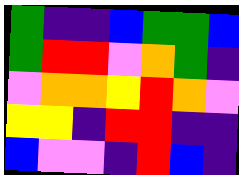[["green", "indigo", "indigo", "blue", "green", "green", "blue"], ["green", "red", "red", "violet", "orange", "green", "indigo"], ["violet", "orange", "orange", "yellow", "red", "orange", "violet"], ["yellow", "yellow", "indigo", "red", "red", "indigo", "indigo"], ["blue", "violet", "violet", "indigo", "red", "blue", "indigo"]]